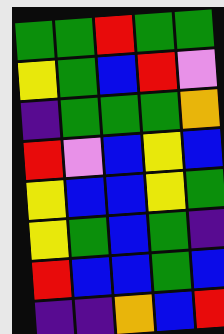[["green", "green", "red", "green", "green"], ["yellow", "green", "blue", "red", "violet"], ["indigo", "green", "green", "green", "orange"], ["red", "violet", "blue", "yellow", "blue"], ["yellow", "blue", "blue", "yellow", "green"], ["yellow", "green", "blue", "green", "indigo"], ["red", "blue", "blue", "green", "blue"], ["indigo", "indigo", "orange", "blue", "red"]]